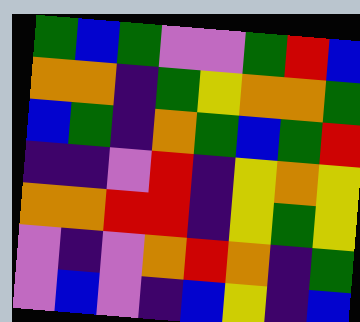[["green", "blue", "green", "violet", "violet", "green", "red", "blue"], ["orange", "orange", "indigo", "green", "yellow", "orange", "orange", "green"], ["blue", "green", "indigo", "orange", "green", "blue", "green", "red"], ["indigo", "indigo", "violet", "red", "indigo", "yellow", "orange", "yellow"], ["orange", "orange", "red", "red", "indigo", "yellow", "green", "yellow"], ["violet", "indigo", "violet", "orange", "red", "orange", "indigo", "green"], ["violet", "blue", "violet", "indigo", "blue", "yellow", "indigo", "blue"]]